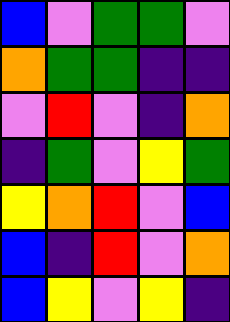[["blue", "violet", "green", "green", "violet"], ["orange", "green", "green", "indigo", "indigo"], ["violet", "red", "violet", "indigo", "orange"], ["indigo", "green", "violet", "yellow", "green"], ["yellow", "orange", "red", "violet", "blue"], ["blue", "indigo", "red", "violet", "orange"], ["blue", "yellow", "violet", "yellow", "indigo"]]